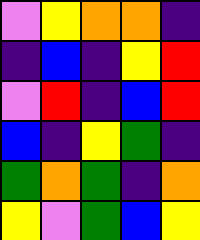[["violet", "yellow", "orange", "orange", "indigo"], ["indigo", "blue", "indigo", "yellow", "red"], ["violet", "red", "indigo", "blue", "red"], ["blue", "indigo", "yellow", "green", "indigo"], ["green", "orange", "green", "indigo", "orange"], ["yellow", "violet", "green", "blue", "yellow"]]